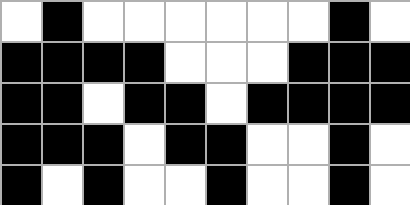[["white", "black", "white", "white", "white", "white", "white", "white", "black", "white"], ["black", "black", "black", "black", "white", "white", "white", "black", "black", "black"], ["black", "black", "white", "black", "black", "white", "black", "black", "black", "black"], ["black", "black", "black", "white", "black", "black", "white", "white", "black", "white"], ["black", "white", "black", "white", "white", "black", "white", "white", "black", "white"]]